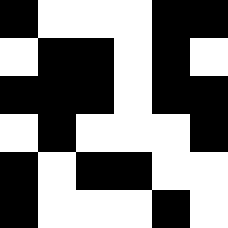[["black", "white", "white", "white", "black", "black"], ["white", "black", "black", "white", "black", "white"], ["black", "black", "black", "white", "black", "black"], ["white", "black", "white", "white", "white", "black"], ["black", "white", "black", "black", "white", "white"], ["black", "white", "white", "white", "black", "white"]]